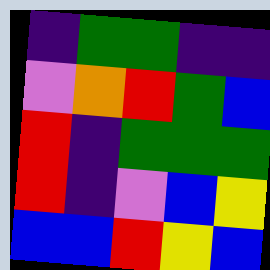[["indigo", "green", "green", "indigo", "indigo"], ["violet", "orange", "red", "green", "blue"], ["red", "indigo", "green", "green", "green"], ["red", "indigo", "violet", "blue", "yellow"], ["blue", "blue", "red", "yellow", "blue"]]